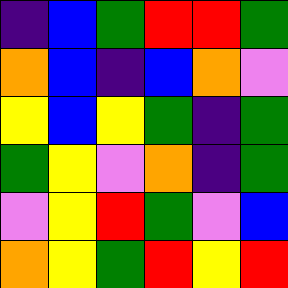[["indigo", "blue", "green", "red", "red", "green"], ["orange", "blue", "indigo", "blue", "orange", "violet"], ["yellow", "blue", "yellow", "green", "indigo", "green"], ["green", "yellow", "violet", "orange", "indigo", "green"], ["violet", "yellow", "red", "green", "violet", "blue"], ["orange", "yellow", "green", "red", "yellow", "red"]]